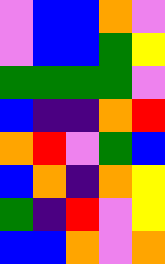[["violet", "blue", "blue", "orange", "violet"], ["violet", "blue", "blue", "green", "yellow"], ["green", "green", "green", "green", "violet"], ["blue", "indigo", "indigo", "orange", "red"], ["orange", "red", "violet", "green", "blue"], ["blue", "orange", "indigo", "orange", "yellow"], ["green", "indigo", "red", "violet", "yellow"], ["blue", "blue", "orange", "violet", "orange"]]